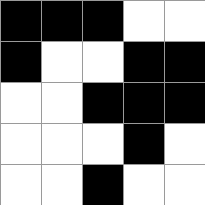[["black", "black", "black", "white", "white"], ["black", "white", "white", "black", "black"], ["white", "white", "black", "black", "black"], ["white", "white", "white", "black", "white"], ["white", "white", "black", "white", "white"]]